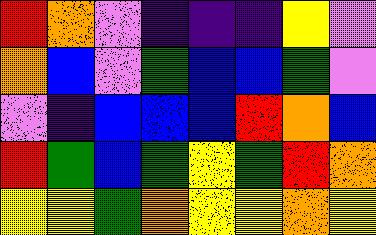[["red", "orange", "violet", "indigo", "indigo", "indigo", "yellow", "violet"], ["orange", "blue", "violet", "green", "blue", "blue", "green", "violet"], ["violet", "indigo", "blue", "blue", "blue", "red", "orange", "blue"], ["red", "green", "blue", "green", "yellow", "green", "red", "orange"], ["yellow", "yellow", "green", "orange", "yellow", "yellow", "orange", "yellow"]]